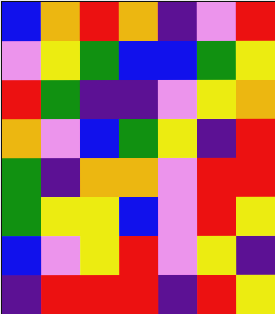[["blue", "orange", "red", "orange", "indigo", "violet", "red"], ["violet", "yellow", "green", "blue", "blue", "green", "yellow"], ["red", "green", "indigo", "indigo", "violet", "yellow", "orange"], ["orange", "violet", "blue", "green", "yellow", "indigo", "red"], ["green", "indigo", "orange", "orange", "violet", "red", "red"], ["green", "yellow", "yellow", "blue", "violet", "red", "yellow"], ["blue", "violet", "yellow", "red", "violet", "yellow", "indigo"], ["indigo", "red", "red", "red", "indigo", "red", "yellow"]]